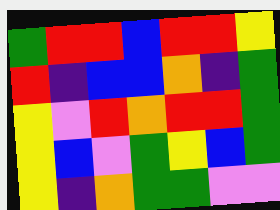[["green", "red", "red", "blue", "red", "red", "yellow"], ["red", "indigo", "blue", "blue", "orange", "indigo", "green"], ["yellow", "violet", "red", "orange", "red", "red", "green"], ["yellow", "blue", "violet", "green", "yellow", "blue", "green"], ["yellow", "indigo", "orange", "green", "green", "violet", "violet"]]